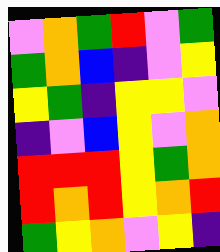[["violet", "orange", "green", "red", "violet", "green"], ["green", "orange", "blue", "indigo", "violet", "yellow"], ["yellow", "green", "indigo", "yellow", "yellow", "violet"], ["indigo", "violet", "blue", "yellow", "violet", "orange"], ["red", "red", "red", "yellow", "green", "orange"], ["red", "orange", "red", "yellow", "orange", "red"], ["green", "yellow", "orange", "violet", "yellow", "indigo"]]